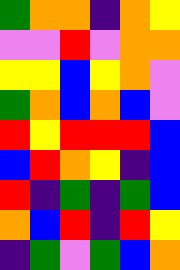[["green", "orange", "orange", "indigo", "orange", "yellow"], ["violet", "violet", "red", "violet", "orange", "orange"], ["yellow", "yellow", "blue", "yellow", "orange", "violet"], ["green", "orange", "blue", "orange", "blue", "violet"], ["red", "yellow", "red", "red", "red", "blue"], ["blue", "red", "orange", "yellow", "indigo", "blue"], ["red", "indigo", "green", "indigo", "green", "blue"], ["orange", "blue", "red", "indigo", "red", "yellow"], ["indigo", "green", "violet", "green", "blue", "orange"]]